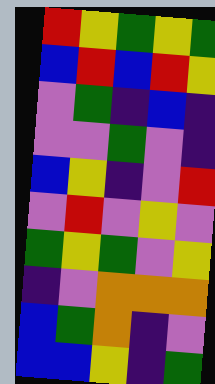[["red", "yellow", "green", "yellow", "green"], ["blue", "red", "blue", "red", "yellow"], ["violet", "green", "indigo", "blue", "indigo"], ["violet", "violet", "green", "violet", "indigo"], ["blue", "yellow", "indigo", "violet", "red"], ["violet", "red", "violet", "yellow", "violet"], ["green", "yellow", "green", "violet", "yellow"], ["indigo", "violet", "orange", "orange", "orange"], ["blue", "green", "orange", "indigo", "violet"], ["blue", "blue", "yellow", "indigo", "green"]]